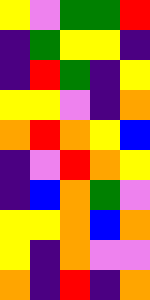[["yellow", "violet", "green", "green", "red"], ["indigo", "green", "yellow", "yellow", "indigo"], ["indigo", "red", "green", "indigo", "yellow"], ["yellow", "yellow", "violet", "indigo", "orange"], ["orange", "red", "orange", "yellow", "blue"], ["indigo", "violet", "red", "orange", "yellow"], ["indigo", "blue", "orange", "green", "violet"], ["yellow", "yellow", "orange", "blue", "orange"], ["yellow", "indigo", "orange", "violet", "violet"], ["orange", "indigo", "red", "indigo", "orange"]]